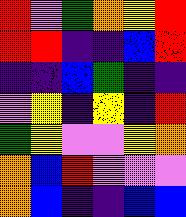[["red", "violet", "green", "orange", "yellow", "red"], ["red", "red", "indigo", "indigo", "blue", "red"], ["indigo", "indigo", "blue", "green", "indigo", "indigo"], ["violet", "yellow", "indigo", "yellow", "indigo", "red"], ["green", "yellow", "violet", "violet", "yellow", "orange"], ["orange", "blue", "red", "violet", "violet", "violet"], ["orange", "blue", "indigo", "indigo", "blue", "blue"]]